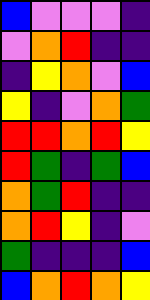[["blue", "violet", "violet", "violet", "indigo"], ["violet", "orange", "red", "indigo", "indigo"], ["indigo", "yellow", "orange", "violet", "blue"], ["yellow", "indigo", "violet", "orange", "green"], ["red", "red", "orange", "red", "yellow"], ["red", "green", "indigo", "green", "blue"], ["orange", "green", "red", "indigo", "indigo"], ["orange", "red", "yellow", "indigo", "violet"], ["green", "indigo", "indigo", "indigo", "blue"], ["blue", "orange", "red", "orange", "yellow"]]